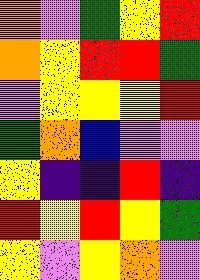[["orange", "violet", "green", "yellow", "red"], ["orange", "yellow", "red", "red", "green"], ["violet", "yellow", "yellow", "yellow", "red"], ["green", "orange", "blue", "violet", "violet"], ["yellow", "indigo", "indigo", "red", "indigo"], ["red", "yellow", "red", "yellow", "green"], ["yellow", "violet", "yellow", "orange", "violet"]]